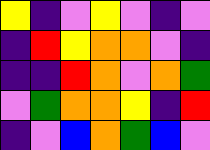[["yellow", "indigo", "violet", "yellow", "violet", "indigo", "violet"], ["indigo", "red", "yellow", "orange", "orange", "violet", "indigo"], ["indigo", "indigo", "red", "orange", "violet", "orange", "green"], ["violet", "green", "orange", "orange", "yellow", "indigo", "red"], ["indigo", "violet", "blue", "orange", "green", "blue", "violet"]]